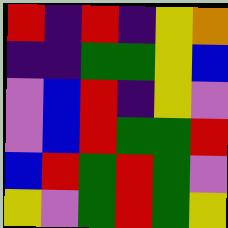[["red", "indigo", "red", "indigo", "yellow", "orange"], ["indigo", "indigo", "green", "green", "yellow", "blue"], ["violet", "blue", "red", "indigo", "yellow", "violet"], ["violet", "blue", "red", "green", "green", "red"], ["blue", "red", "green", "red", "green", "violet"], ["yellow", "violet", "green", "red", "green", "yellow"]]